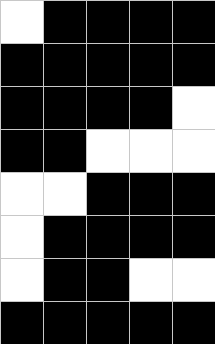[["white", "black", "black", "black", "black"], ["black", "black", "black", "black", "black"], ["black", "black", "black", "black", "white"], ["black", "black", "white", "white", "white"], ["white", "white", "black", "black", "black"], ["white", "black", "black", "black", "black"], ["white", "black", "black", "white", "white"], ["black", "black", "black", "black", "black"]]